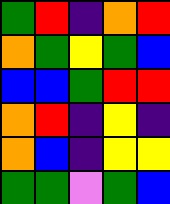[["green", "red", "indigo", "orange", "red"], ["orange", "green", "yellow", "green", "blue"], ["blue", "blue", "green", "red", "red"], ["orange", "red", "indigo", "yellow", "indigo"], ["orange", "blue", "indigo", "yellow", "yellow"], ["green", "green", "violet", "green", "blue"]]